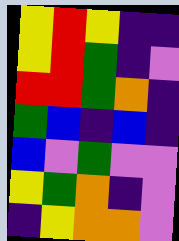[["yellow", "red", "yellow", "indigo", "indigo"], ["yellow", "red", "green", "indigo", "violet"], ["red", "red", "green", "orange", "indigo"], ["green", "blue", "indigo", "blue", "indigo"], ["blue", "violet", "green", "violet", "violet"], ["yellow", "green", "orange", "indigo", "violet"], ["indigo", "yellow", "orange", "orange", "violet"]]